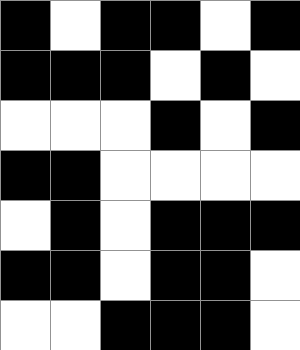[["black", "white", "black", "black", "white", "black"], ["black", "black", "black", "white", "black", "white"], ["white", "white", "white", "black", "white", "black"], ["black", "black", "white", "white", "white", "white"], ["white", "black", "white", "black", "black", "black"], ["black", "black", "white", "black", "black", "white"], ["white", "white", "black", "black", "black", "white"]]